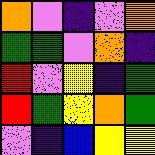[["orange", "violet", "indigo", "violet", "orange"], ["green", "green", "violet", "orange", "indigo"], ["red", "violet", "yellow", "indigo", "green"], ["red", "green", "yellow", "orange", "green"], ["violet", "indigo", "blue", "yellow", "yellow"]]